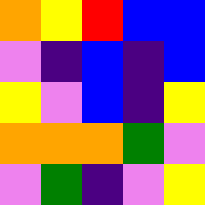[["orange", "yellow", "red", "blue", "blue"], ["violet", "indigo", "blue", "indigo", "blue"], ["yellow", "violet", "blue", "indigo", "yellow"], ["orange", "orange", "orange", "green", "violet"], ["violet", "green", "indigo", "violet", "yellow"]]